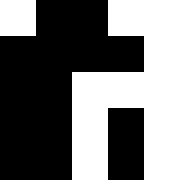[["white", "black", "black", "white", "white"], ["black", "black", "black", "black", "white"], ["black", "black", "white", "white", "white"], ["black", "black", "white", "black", "white"], ["black", "black", "white", "black", "white"]]